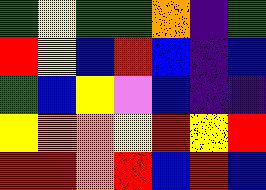[["green", "yellow", "green", "green", "orange", "indigo", "green"], ["red", "yellow", "blue", "red", "blue", "indigo", "blue"], ["green", "blue", "yellow", "violet", "blue", "indigo", "indigo"], ["yellow", "orange", "orange", "yellow", "red", "yellow", "red"], ["red", "red", "orange", "red", "blue", "red", "blue"]]